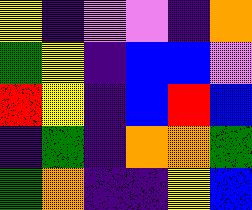[["yellow", "indigo", "violet", "violet", "indigo", "orange"], ["green", "yellow", "indigo", "blue", "blue", "violet"], ["red", "yellow", "indigo", "blue", "red", "blue"], ["indigo", "green", "indigo", "orange", "orange", "green"], ["green", "orange", "indigo", "indigo", "yellow", "blue"]]